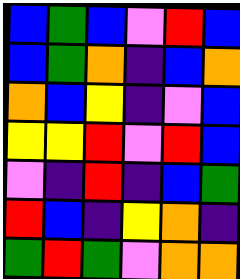[["blue", "green", "blue", "violet", "red", "blue"], ["blue", "green", "orange", "indigo", "blue", "orange"], ["orange", "blue", "yellow", "indigo", "violet", "blue"], ["yellow", "yellow", "red", "violet", "red", "blue"], ["violet", "indigo", "red", "indigo", "blue", "green"], ["red", "blue", "indigo", "yellow", "orange", "indigo"], ["green", "red", "green", "violet", "orange", "orange"]]